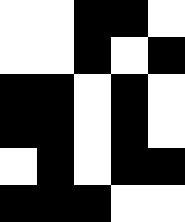[["white", "white", "black", "black", "white"], ["white", "white", "black", "white", "black"], ["black", "black", "white", "black", "white"], ["black", "black", "white", "black", "white"], ["white", "black", "white", "black", "black"], ["black", "black", "black", "white", "white"]]